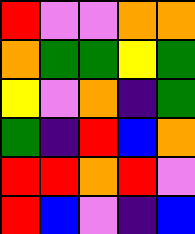[["red", "violet", "violet", "orange", "orange"], ["orange", "green", "green", "yellow", "green"], ["yellow", "violet", "orange", "indigo", "green"], ["green", "indigo", "red", "blue", "orange"], ["red", "red", "orange", "red", "violet"], ["red", "blue", "violet", "indigo", "blue"]]